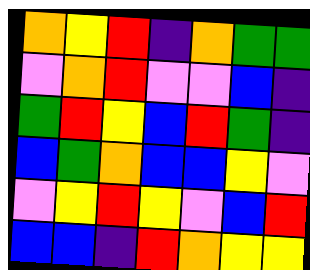[["orange", "yellow", "red", "indigo", "orange", "green", "green"], ["violet", "orange", "red", "violet", "violet", "blue", "indigo"], ["green", "red", "yellow", "blue", "red", "green", "indigo"], ["blue", "green", "orange", "blue", "blue", "yellow", "violet"], ["violet", "yellow", "red", "yellow", "violet", "blue", "red"], ["blue", "blue", "indigo", "red", "orange", "yellow", "yellow"]]